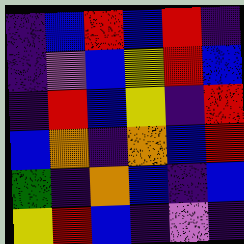[["indigo", "blue", "red", "blue", "red", "indigo"], ["indigo", "violet", "blue", "yellow", "red", "blue"], ["indigo", "red", "blue", "yellow", "indigo", "red"], ["blue", "orange", "indigo", "orange", "blue", "red"], ["green", "indigo", "orange", "blue", "indigo", "blue"], ["yellow", "red", "blue", "indigo", "violet", "indigo"]]